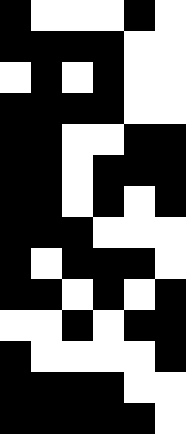[["black", "white", "white", "white", "black", "white"], ["black", "black", "black", "black", "white", "white"], ["white", "black", "white", "black", "white", "white"], ["black", "black", "black", "black", "white", "white"], ["black", "black", "white", "white", "black", "black"], ["black", "black", "white", "black", "black", "black"], ["black", "black", "white", "black", "white", "black"], ["black", "black", "black", "white", "white", "white"], ["black", "white", "black", "black", "black", "white"], ["black", "black", "white", "black", "white", "black"], ["white", "white", "black", "white", "black", "black"], ["black", "white", "white", "white", "white", "black"], ["black", "black", "black", "black", "white", "white"], ["black", "black", "black", "black", "black", "white"]]